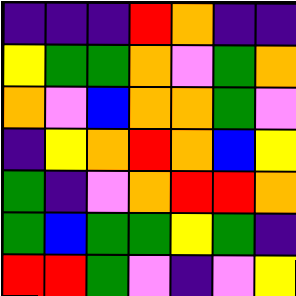[["indigo", "indigo", "indigo", "red", "orange", "indigo", "indigo"], ["yellow", "green", "green", "orange", "violet", "green", "orange"], ["orange", "violet", "blue", "orange", "orange", "green", "violet"], ["indigo", "yellow", "orange", "red", "orange", "blue", "yellow"], ["green", "indigo", "violet", "orange", "red", "red", "orange"], ["green", "blue", "green", "green", "yellow", "green", "indigo"], ["red", "red", "green", "violet", "indigo", "violet", "yellow"]]